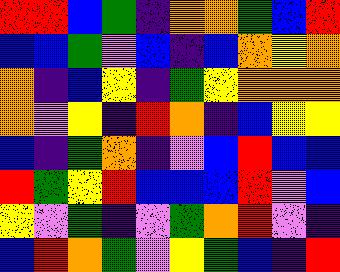[["red", "red", "blue", "green", "indigo", "orange", "orange", "green", "blue", "red"], ["blue", "blue", "green", "violet", "blue", "indigo", "blue", "orange", "yellow", "orange"], ["orange", "indigo", "blue", "yellow", "indigo", "green", "yellow", "orange", "orange", "orange"], ["orange", "violet", "yellow", "indigo", "red", "orange", "indigo", "blue", "yellow", "yellow"], ["blue", "indigo", "green", "orange", "indigo", "violet", "blue", "red", "blue", "blue"], ["red", "green", "yellow", "red", "blue", "blue", "blue", "red", "violet", "blue"], ["yellow", "violet", "green", "indigo", "violet", "green", "orange", "red", "violet", "indigo"], ["blue", "red", "orange", "green", "violet", "yellow", "green", "blue", "indigo", "red"]]